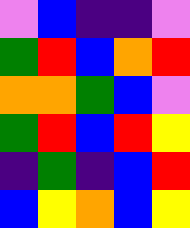[["violet", "blue", "indigo", "indigo", "violet"], ["green", "red", "blue", "orange", "red"], ["orange", "orange", "green", "blue", "violet"], ["green", "red", "blue", "red", "yellow"], ["indigo", "green", "indigo", "blue", "red"], ["blue", "yellow", "orange", "blue", "yellow"]]